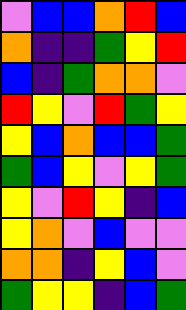[["violet", "blue", "blue", "orange", "red", "blue"], ["orange", "indigo", "indigo", "green", "yellow", "red"], ["blue", "indigo", "green", "orange", "orange", "violet"], ["red", "yellow", "violet", "red", "green", "yellow"], ["yellow", "blue", "orange", "blue", "blue", "green"], ["green", "blue", "yellow", "violet", "yellow", "green"], ["yellow", "violet", "red", "yellow", "indigo", "blue"], ["yellow", "orange", "violet", "blue", "violet", "violet"], ["orange", "orange", "indigo", "yellow", "blue", "violet"], ["green", "yellow", "yellow", "indigo", "blue", "green"]]